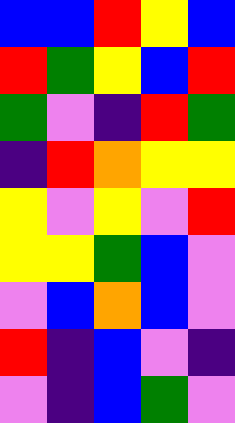[["blue", "blue", "red", "yellow", "blue"], ["red", "green", "yellow", "blue", "red"], ["green", "violet", "indigo", "red", "green"], ["indigo", "red", "orange", "yellow", "yellow"], ["yellow", "violet", "yellow", "violet", "red"], ["yellow", "yellow", "green", "blue", "violet"], ["violet", "blue", "orange", "blue", "violet"], ["red", "indigo", "blue", "violet", "indigo"], ["violet", "indigo", "blue", "green", "violet"]]